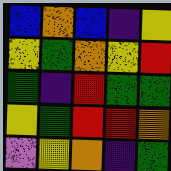[["blue", "orange", "blue", "indigo", "yellow"], ["yellow", "green", "orange", "yellow", "red"], ["green", "indigo", "red", "green", "green"], ["yellow", "green", "red", "red", "orange"], ["violet", "yellow", "orange", "indigo", "green"]]